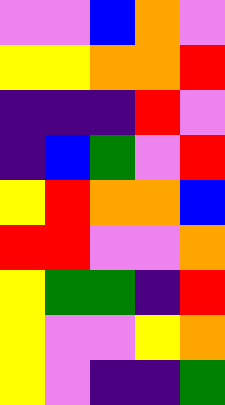[["violet", "violet", "blue", "orange", "violet"], ["yellow", "yellow", "orange", "orange", "red"], ["indigo", "indigo", "indigo", "red", "violet"], ["indigo", "blue", "green", "violet", "red"], ["yellow", "red", "orange", "orange", "blue"], ["red", "red", "violet", "violet", "orange"], ["yellow", "green", "green", "indigo", "red"], ["yellow", "violet", "violet", "yellow", "orange"], ["yellow", "violet", "indigo", "indigo", "green"]]